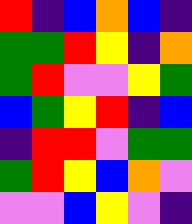[["red", "indigo", "blue", "orange", "blue", "indigo"], ["green", "green", "red", "yellow", "indigo", "orange"], ["green", "red", "violet", "violet", "yellow", "green"], ["blue", "green", "yellow", "red", "indigo", "blue"], ["indigo", "red", "red", "violet", "green", "green"], ["green", "red", "yellow", "blue", "orange", "violet"], ["violet", "violet", "blue", "yellow", "violet", "indigo"]]